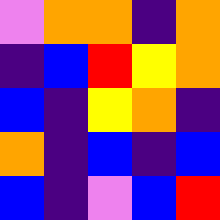[["violet", "orange", "orange", "indigo", "orange"], ["indigo", "blue", "red", "yellow", "orange"], ["blue", "indigo", "yellow", "orange", "indigo"], ["orange", "indigo", "blue", "indigo", "blue"], ["blue", "indigo", "violet", "blue", "red"]]